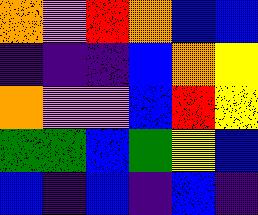[["orange", "violet", "red", "orange", "blue", "blue"], ["indigo", "indigo", "indigo", "blue", "orange", "yellow"], ["orange", "violet", "violet", "blue", "red", "yellow"], ["green", "green", "blue", "green", "yellow", "blue"], ["blue", "indigo", "blue", "indigo", "blue", "indigo"]]